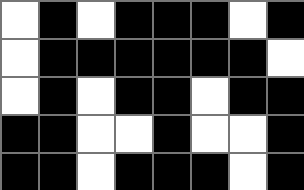[["white", "black", "white", "black", "black", "black", "white", "black"], ["white", "black", "black", "black", "black", "black", "black", "white"], ["white", "black", "white", "black", "black", "white", "black", "black"], ["black", "black", "white", "white", "black", "white", "white", "black"], ["black", "black", "white", "black", "black", "black", "white", "black"]]